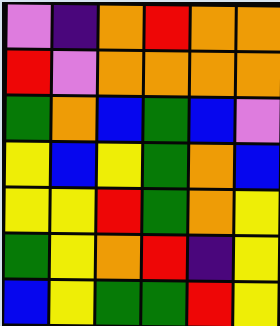[["violet", "indigo", "orange", "red", "orange", "orange"], ["red", "violet", "orange", "orange", "orange", "orange"], ["green", "orange", "blue", "green", "blue", "violet"], ["yellow", "blue", "yellow", "green", "orange", "blue"], ["yellow", "yellow", "red", "green", "orange", "yellow"], ["green", "yellow", "orange", "red", "indigo", "yellow"], ["blue", "yellow", "green", "green", "red", "yellow"]]